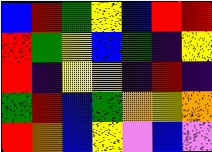[["blue", "red", "green", "yellow", "blue", "red", "red"], ["red", "green", "yellow", "blue", "green", "indigo", "yellow"], ["red", "indigo", "yellow", "orange", "indigo", "red", "indigo"], ["green", "red", "blue", "green", "orange", "yellow", "orange"], ["red", "orange", "blue", "yellow", "violet", "blue", "violet"]]